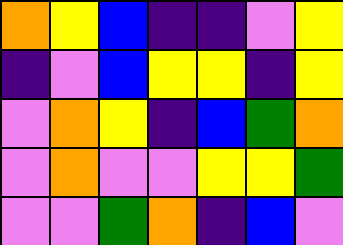[["orange", "yellow", "blue", "indigo", "indigo", "violet", "yellow"], ["indigo", "violet", "blue", "yellow", "yellow", "indigo", "yellow"], ["violet", "orange", "yellow", "indigo", "blue", "green", "orange"], ["violet", "orange", "violet", "violet", "yellow", "yellow", "green"], ["violet", "violet", "green", "orange", "indigo", "blue", "violet"]]